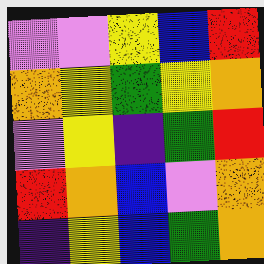[["violet", "violet", "yellow", "blue", "red"], ["orange", "yellow", "green", "yellow", "orange"], ["violet", "yellow", "indigo", "green", "red"], ["red", "orange", "blue", "violet", "orange"], ["indigo", "yellow", "blue", "green", "orange"]]